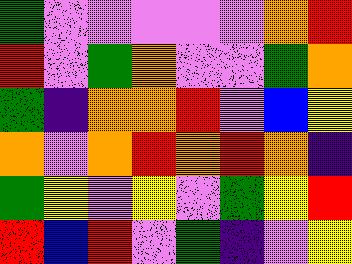[["green", "violet", "violet", "violet", "violet", "violet", "orange", "red"], ["red", "violet", "green", "orange", "violet", "violet", "green", "orange"], ["green", "indigo", "orange", "orange", "red", "violet", "blue", "yellow"], ["orange", "violet", "orange", "red", "orange", "red", "orange", "indigo"], ["green", "yellow", "violet", "yellow", "violet", "green", "yellow", "red"], ["red", "blue", "red", "violet", "green", "indigo", "violet", "yellow"]]